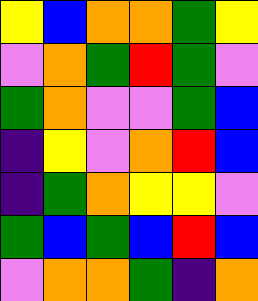[["yellow", "blue", "orange", "orange", "green", "yellow"], ["violet", "orange", "green", "red", "green", "violet"], ["green", "orange", "violet", "violet", "green", "blue"], ["indigo", "yellow", "violet", "orange", "red", "blue"], ["indigo", "green", "orange", "yellow", "yellow", "violet"], ["green", "blue", "green", "blue", "red", "blue"], ["violet", "orange", "orange", "green", "indigo", "orange"]]